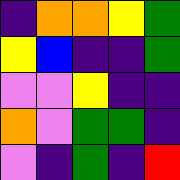[["indigo", "orange", "orange", "yellow", "green"], ["yellow", "blue", "indigo", "indigo", "green"], ["violet", "violet", "yellow", "indigo", "indigo"], ["orange", "violet", "green", "green", "indigo"], ["violet", "indigo", "green", "indigo", "red"]]